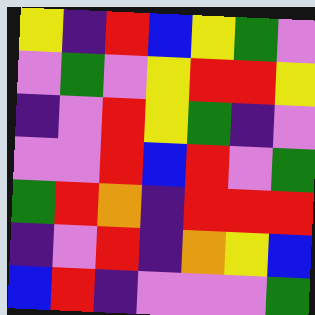[["yellow", "indigo", "red", "blue", "yellow", "green", "violet"], ["violet", "green", "violet", "yellow", "red", "red", "yellow"], ["indigo", "violet", "red", "yellow", "green", "indigo", "violet"], ["violet", "violet", "red", "blue", "red", "violet", "green"], ["green", "red", "orange", "indigo", "red", "red", "red"], ["indigo", "violet", "red", "indigo", "orange", "yellow", "blue"], ["blue", "red", "indigo", "violet", "violet", "violet", "green"]]